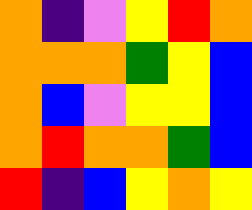[["orange", "indigo", "violet", "yellow", "red", "orange"], ["orange", "orange", "orange", "green", "yellow", "blue"], ["orange", "blue", "violet", "yellow", "yellow", "blue"], ["orange", "red", "orange", "orange", "green", "blue"], ["red", "indigo", "blue", "yellow", "orange", "yellow"]]